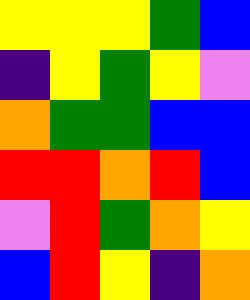[["yellow", "yellow", "yellow", "green", "blue"], ["indigo", "yellow", "green", "yellow", "violet"], ["orange", "green", "green", "blue", "blue"], ["red", "red", "orange", "red", "blue"], ["violet", "red", "green", "orange", "yellow"], ["blue", "red", "yellow", "indigo", "orange"]]